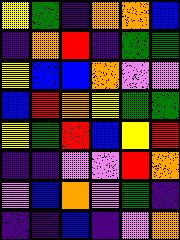[["yellow", "green", "indigo", "orange", "orange", "blue"], ["indigo", "orange", "red", "indigo", "green", "green"], ["yellow", "blue", "blue", "orange", "violet", "violet"], ["blue", "red", "orange", "yellow", "green", "green"], ["yellow", "green", "red", "blue", "yellow", "red"], ["indigo", "indigo", "violet", "violet", "red", "orange"], ["violet", "blue", "orange", "violet", "green", "indigo"], ["indigo", "indigo", "blue", "indigo", "violet", "orange"]]